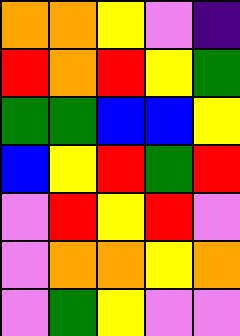[["orange", "orange", "yellow", "violet", "indigo"], ["red", "orange", "red", "yellow", "green"], ["green", "green", "blue", "blue", "yellow"], ["blue", "yellow", "red", "green", "red"], ["violet", "red", "yellow", "red", "violet"], ["violet", "orange", "orange", "yellow", "orange"], ["violet", "green", "yellow", "violet", "violet"]]